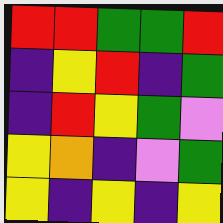[["red", "red", "green", "green", "red"], ["indigo", "yellow", "red", "indigo", "green"], ["indigo", "red", "yellow", "green", "violet"], ["yellow", "orange", "indigo", "violet", "green"], ["yellow", "indigo", "yellow", "indigo", "yellow"]]